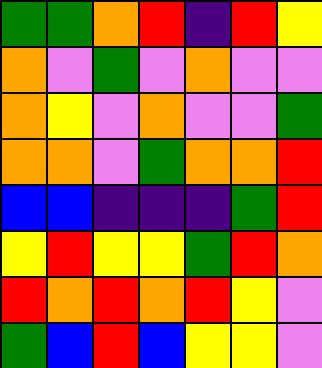[["green", "green", "orange", "red", "indigo", "red", "yellow"], ["orange", "violet", "green", "violet", "orange", "violet", "violet"], ["orange", "yellow", "violet", "orange", "violet", "violet", "green"], ["orange", "orange", "violet", "green", "orange", "orange", "red"], ["blue", "blue", "indigo", "indigo", "indigo", "green", "red"], ["yellow", "red", "yellow", "yellow", "green", "red", "orange"], ["red", "orange", "red", "orange", "red", "yellow", "violet"], ["green", "blue", "red", "blue", "yellow", "yellow", "violet"]]